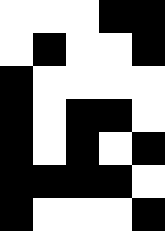[["white", "white", "white", "black", "black"], ["white", "black", "white", "white", "black"], ["black", "white", "white", "white", "white"], ["black", "white", "black", "black", "white"], ["black", "white", "black", "white", "black"], ["black", "black", "black", "black", "white"], ["black", "white", "white", "white", "black"]]